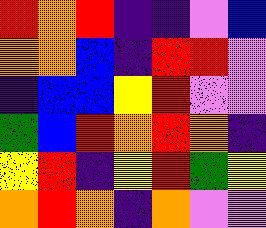[["red", "orange", "red", "indigo", "indigo", "violet", "blue"], ["orange", "orange", "blue", "indigo", "red", "red", "violet"], ["indigo", "blue", "blue", "yellow", "red", "violet", "violet"], ["green", "blue", "red", "orange", "red", "orange", "indigo"], ["yellow", "red", "indigo", "yellow", "red", "green", "yellow"], ["orange", "red", "orange", "indigo", "orange", "violet", "violet"]]